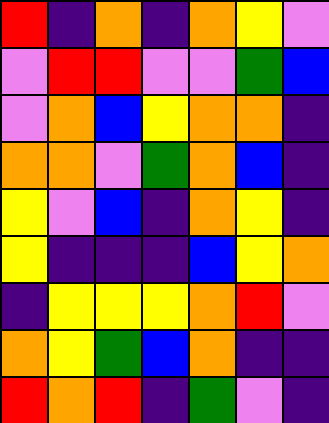[["red", "indigo", "orange", "indigo", "orange", "yellow", "violet"], ["violet", "red", "red", "violet", "violet", "green", "blue"], ["violet", "orange", "blue", "yellow", "orange", "orange", "indigo"], ["orange", "orange", "violet", "green", "orange", "blue", "indigo"], ["yellow", "violet", "blue", "indigo", "orange", "yellow", "indigo"], ["yellow", "indigo", "indigo", "indigo", "blue", "yellow", "orange"], ["indigo", "yellow", "yellow", "yellow", "orange", "red", "violet"], ["orange", "yellow", "green", "blue", "orange", "indigo", "indigo"], ["red", "orange", "red", "indigo", "green", "violet", "indigo"]]